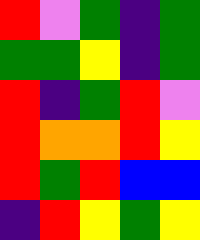[["red", "violet", "green", "indigo", "green"], ["green", "green", "yellow", "indigo", "green"], ["red", "indigo", "green", "red", "violet"], ["red", "orange", "orange", "red", "yellow"], ["red", "green", "red", "blue", "blue"], ["indigo", "red", "yellow", "green", "yellow"]]